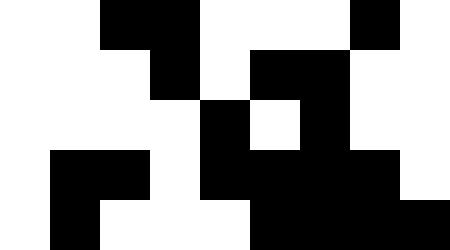[["white", "white", "black", "black", "white", "white", "white", "black", "white"], ["white", "white", "white", "black", "white", "black", "black", "white", "white"], ["white", "white", "white", "white", "black", "white", "black", "white", "white"], ["white", "black", "black", "white", "black", "black", "black", "black", "white"], ["white", "black", "white", "white", "white", "black", "black", "black", "black"]]